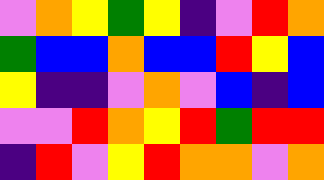[["violet", "orange", "yellow", "green", "yellow", "indigo", "violet", "red", "orange"], ["green", "blue", "blue", "orange", "blue", "blue", "red", "yellow", "blue"], ["yellow", "indigo", "indigo", "violet", "orange", "violet", "blue", "indigo", "blue"], ["violet", "violet", "red", "orange", "yellow", "red", "green", "red", "red"], ["indigo", "red", "violet", "yellow", "red", "orange", "orange", "violet", "orange"]]